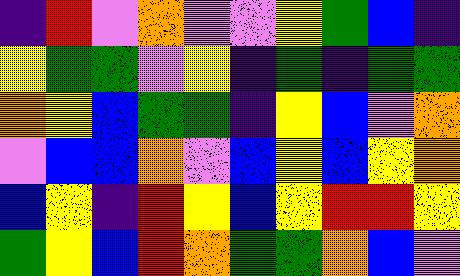[["indigo", "red", "violet", "orange", "violet", "violet", "yellow", "green", "blue", "indigo"], ["yellow", "green", "green", "violet", "yellow", "indigo", "green", "indigo", "green", "green"], ["orange", "yellow", "blue", "green", "green", "indigo", "yellow", "blue", "violet", "orange"], ["violet", "blue", "blue", "orange", "violet", "blue", "yellow", "blue", "yellow", "orange"], ["blue", "yellow", "indigo", "red", "yellow", "blue", "yellow", "red", "red", "yellow"], ["green", "yellow", "blue", "red", "orange", "green", "green", "orange", "blue", "violet"]]